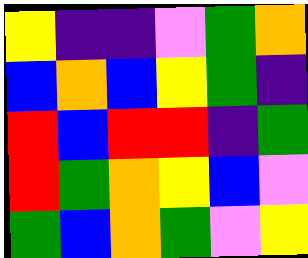[["yellow", "indigo", "indigo", "violet", "green", "orange"], ["blue", "orange", "blue", "yellow", "green", "indigo"], ["red", "blue", "red", "red", "indigo", "green"], ["red", "green", "orange", "yellow", "blue", "violet"], ["green", "blue", "orange", "green", "violet", "yellow"]]